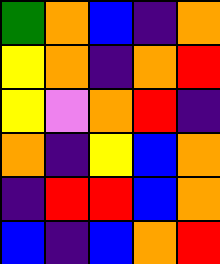[["green", "orange", "blue", "indigo", "orange"], ["yellow", "orange", "indigo", "orange", "red"], ["yellow", "violet", "orange", "red", "indigo"], ["orange", "indigo", "yellow", "blue", "orange"], ["indigo", "red", "red", "blue", "orange"], ["blue", "indigo", "blue", "orange", "red"]]